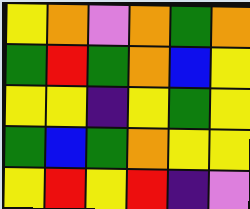[["yellow", "orange", "violet", "orange", "green", "orange"], ["green", "red", "green", "orange", "blue", "yellow"], ["yellow", "yellow", "indigo", "yellow", "green", "yellow"], ["green", "blue", "green", "orange", "yellow", "yellow"], ["yellow", "red", "yellow", "red", "indigo", "violet"]]